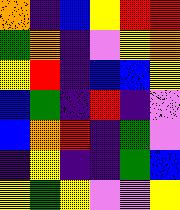[["orange", "indigo", "blue", "yellow", "red", "red"], ["green", "orange", "indigo", "violet", "yellow", "orange"], ["yellow", "red", "indigo", "blue", "blue", "yellow"], ["blue", "green", "indigo", "red", "indigo", "violet"], ["blue", "orange", "red", "indigo", "green", "violet"], ["indigo", "yellow", "indigo", "indigo", "green", "blue"], ["yellow", "green", "yellow", "violet", "violet", "yellow"]]